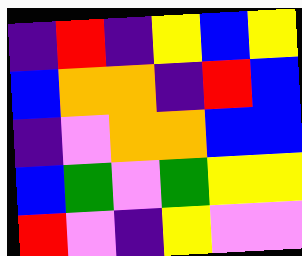[["indigo", "red", "indigo", "yellow", "blue", "yellow"], ["blue", "orange", "orange", "indigo", "red", "blue"], ["indigo", "violet", "orange", "orange", "blue", "blue"], ["blue", "green", "violet", "green", "yellow", "yellow"], ["red", "violet", "indigo", "yellow", "violet", "violet"]]